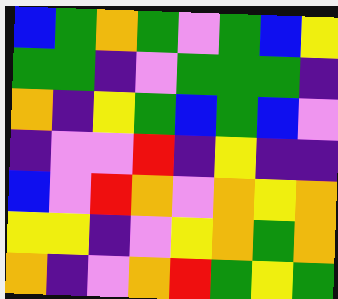[["blue", "green", "orange", "green", "violet", "green", "blue", "yellow"], ["green", "green", "indigo", "violet", "green", "green", "green", "indigo"], ["orange", "indigo", "yellow", "green", "blue", "green", "blue", "violet"], ["indigo", "violet", "violet", "red", "indigo", "yellow", "indigo", "indigo"], ["blue", "violet", "red", "orange", "violet", "orange", "yellow", "orange"], ["yellow", "yellow", "indigo", "violet", "yellow", "orange", "green", "orange"], ["orange", "indigo", "violet", "orange", "red", "green", "yellow", "green"]]